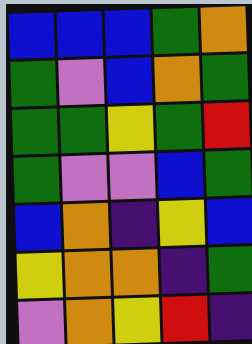[["blue", "blue", "blue", "green", "orange"], ["green", "violet", "blue", "orange", "green"], ["green", "green", "yellow", "green", "red"], ["green", "violet", "violet", "blue", "green"], ["blue", "orange", "indigo", "yellow", "blue"], ["yellow", "orange", "orange", "indigo", "green"], ["violet", "orange", "yellow", "red", "indigo"]]